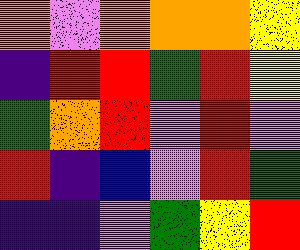[["orange", "violet", "orange", "orange", "orange", "yellow"], ["indigo", "red", "red", "green", "red", "yellow"], ["green", "orange", "red", "violet", "red", "violet"], ["red", "indigo", "blue", "violet", "red", "green"], ["indigo", "indigo", "violet", "green", "yellow", "red"]]